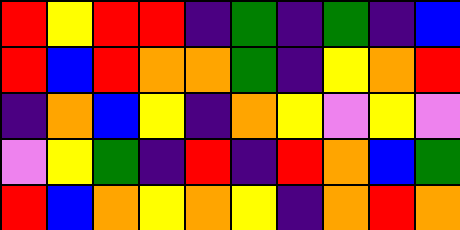[["red", "yellow", "red", "red", "indigo", "green", "indigo", "green", "indigo", "blue"], ["red", "blue", "red", "orange", "orange", "green", "indigo", "yellow", "orange", "red"], ["indigo", "orange", "blue", "yellow", "indigo", "orange", "yellow", "violet", "yellow", "violet"], ["violet", "yellow", "green", "indigo", "red", "indigo", "red", "orange", "blue", "green"], ["red", "blue", "orange", "yellow", "orange", "yellow", "indigo", "orange", "red", "orange"]]